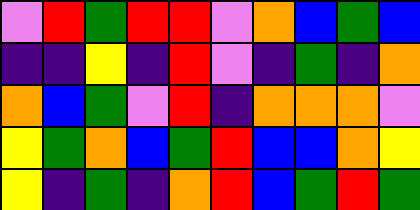[["violet", "red", "green", "red", "red", "violet", "orange", "blue", "green", "blue"], ["indigo", "indigo", "yellow", "indigo", "red", "violet", "indigo", "green", "indigo", "orange"], ["orange", "blue", "green", "violet", "red", "indigo", "orange", "orange", "orange", "violet"], ["yellow", "green", "orange", "blue", "green", "red", "blue", "blue", "orange", "yellow"], ["yellow", "indigo", "green", "indigo", "orange", "red", "blue", "green", "red", "green"]]